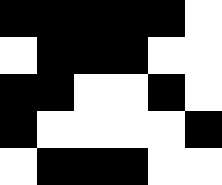[["black", "black", "black", "black", "black", "white"], ["white", "black", "black", "black", "white", "white"], ["black", "black", "white", "white", "black", "white"], ["black", "white", "white", "white", "white", "black"], ["white", "black", "black", "black", "white", "white"]]